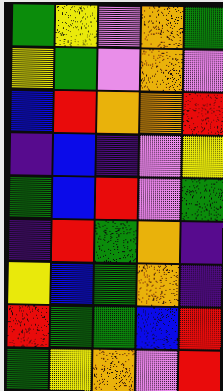[["green", "yellow", "violet", "orange", "green"], ["yellow", "green", "violet", "orange", "violet"], ["blue", "red", "orange", "orange", "red"], ["indigo", "blue", "indigo", "violet", "yellow"], ["green", "blue", "red", "violet", "green"], ["indigo", "red", "green", "orange", "indigo"], ["yellow", "blue", "green", "orange", "indigo"], ["red", "green", "green", "blue", "red"], ["green", "yellow", "orange", "violet", "red"]]